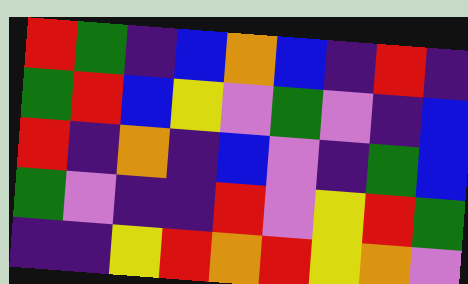[["red", "green", "indigo", "blue", "orange", "blue", "indigo", "red", "indigo"], ["green", "red", "blue", "yellow", "violet", "green", "violet", "indigo", "blue"], ["red", "indigo", "orange", "indigo", "blue", "violet", "indigo", "green", "blue"], ["green", "violet", "indigo", "indigo", "red", "violet", "yellow", "red", "green"], ["indigo", "indigo", "yellow", "red", "orange", "red", "yellow", "orange", "violet"]]